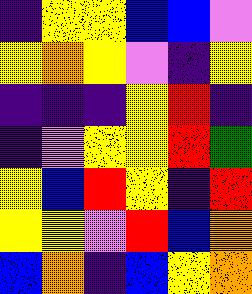[["indigo", "yellow", "yellow", "blue", "blue", "violet"], ["yellow", "orange", "yellow", "violet", "indigo", "yellow"], ["indigo", "indigo", "indigo", "yellow", "red", "indigo"], ["indigo", "violet", "yellow", "yellow", "red", "green"], ["yellow", "blue", "red", "yellow", "indigo", "red"], ["yellow", "yellow", "violet", "red", "blue", "orange"], ["blue", "orange", "indigo", "blue", "yellow", "orange"]]